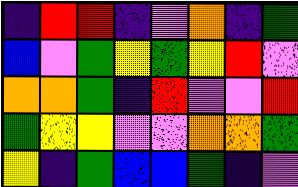[["indigo", "red", "red", "indigo", "violet", "orange", "indigo", "green"], ["blue", "violet", "green", "yellow", "green", "yellow", "red", "violet"], ["orange", "orange", "green", "indigo", "red", "violet", "violet", "red"], ["green", "yellow", "yellow", "violet", "violet", "orange", "orange", "green"], ["yellow", "indigo", "green", "blue", "blue", "green", "indigo", "violet"]]